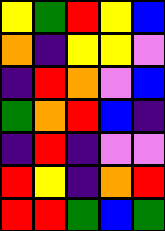[["yellow", "green", "red", "yellow", "blue"], ["orange", "indigo", "yellow", "yellow", "violet"], ["indigo", "red", "orange", "violet", "blue"], ["green", "orange", "red", "blue", "indigo"], ["indigo", "red", "indigo", "violet", "violet"], ["red", "yellow", "indigo", "orange", "red"], ["red", "red", "green", "blue", "green"]]